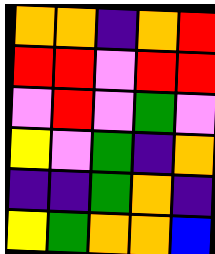[["orange", "orange", "indigo", "orange", "red"], ["red", "red", "violet", "red", "red"], ["violet", "red", "violet", "green", "violet"], ["yellow", "violet", "green", "indigo", "orange"], ["indigo", "indigo", "green", "orange", "indigo"], ["yellow", "green", "orange", "orange", "blue"]]